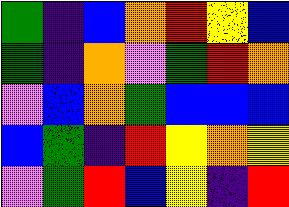[["green", "indigo", "blue", "orange", "red", "yellow", "blue"], ["green", "indigo", "orange", "violet", "green", "red", "orange"], ["violet", "blue", "orange", "green", "blue", "blue", "blue"], ["blue", "green", "indigo", "red", "yellow", "orange", "yellow"], ["violet", "green", "red", "blue", "yellow", "indigo", "red"]]